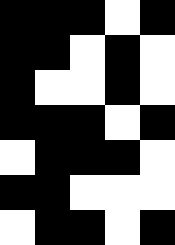[["black", "black", "black", "white", "black"], ["black", "black", "white", "black", "white"], ["black", "white", "white", "black", "white"], ["black", "black", "black", "white", "black"], ["white", "black", "black", "black", "white"], ["black", "black", "white", "white", "white"], ["white", "black", "black", "white", "black"]]